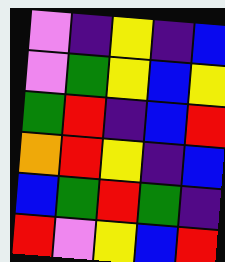[["violet", "indigo", "yellow", "indigo", "blue"], ["violet", "green", "yellow", "blue", "yellow"], ["green", "red", "indigo", "blue", "red"], ["orange", "red", "yellow", "indigo", "blue"], ["blue", "green", "red", "green", "indigo"], ["red", "violet", "yellow", "blue", "red"]]